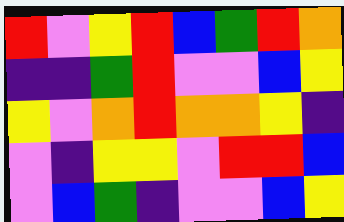[["red", "violet", "yellow", "red", "blue", "green", "red", "orange"], ["indigo", "indigo", "green", "red", "violet", "violet", "blue", "yellow"], ["yellow", "violet", "orange", "red", "orange", "orange", "yellow", "indigo"], ["violet", "indigo", "yellow", "yellow", "violet", "red", "red", "blue"], ["violet", "blue", "green", "indigo", "violet", "violet", "blue", "yellow"]]